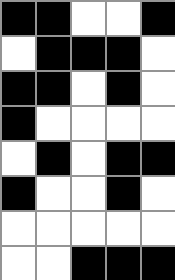[["black", "black", "white", "white", "black"], ["white", "black", "black", "black", "white"], ["black", "black", "white", "black", "white"], ["black", "white", "white", "white", "white"], ["white", "black", "white", "black", "black"], ["black", "white", "white", "black", "white"], ["white", "white", "white", "white", "white"], ["white", "white", "black", "black", "black"]]